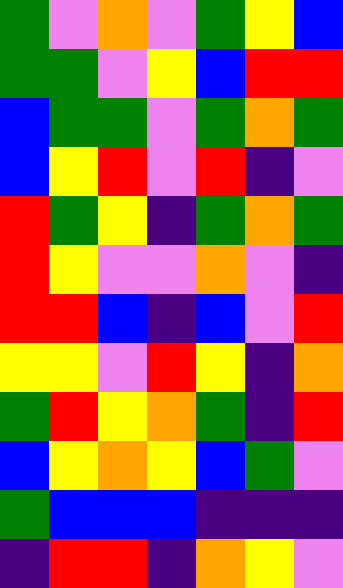[["green", "violet", "orange", "violet", "green", "yellow", "blue"], ["green", "green", "violet", "yellow", "blue", "red", "red"], ["blue", "green", "green", "violet", "green", "orange", "green"], ["blue", "yellow", "red", "violet", "red", "indigo", "violet"], ["red", "green", "yellow", "indigo", "green", "orange", "green"], ["red", "yellow", "violet", "violet", "orange", "violet", "indigo"], ["red", "red", "blue", "indigo", "blue", "violet", "red"], ["yellow", "yellow", "violet", "red", "yellow", "indigo", "orange"], ["green", "red", "yellow", "orange", "green", "indigo", "red"], ["blue", "yellow", "orange", "yellow", "blue", "green", "violet"], ["green", "blue", "blue", "blue", "indigo", "indigo", "indigo"], ["indigo", "red", "red", "indigo", "orange", "yellow", "violet"]]